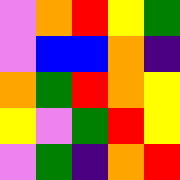[["violet", "orange", "red", "yellow", "green"], ["violet", "blue", "blue", "orange", "indigo"], ["orange", "green", "red", "orange", "yellow"], ["yellow", "violet", "green", "red", "yellow"], ["violet", "green", "indigo", "orange", "red"]]